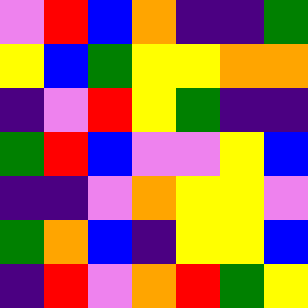[["violet", "red", "blue", "orange", "indigo", "indigo", "green"], ["yellow", "blue", "green", "yellow", "yellow", "orange", "orange"], ["indigo", "violet", "red", "yellow", "green", "indigo", "indigo"], ["green", "red", "blue", "violet", "violet", "yellow", "blue"], ["indigo", "indigo", "violet", "orange", "yellow", "yellow", "violet"], ["green", "orange", "blue", "indigo", "yellow", "yellow", "blue"], ["indigo", "red", "violet", "orange", "red", "green", "yellow"]]